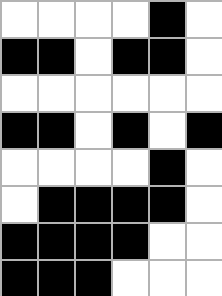[["white", "white", "white", "white", "black", "white"], ["black", "black", "white", "black", "black", "white"], ["white", "white", "white", "white", "white", "white"], ["black", "black", "white", "black", "white", "black"], ["white", "white", "white", "white", "black", "white"], ["white", "black", "black", "black", "black", "white"], ["black", "black", "black", "black", "white", "white"], ["black", "black", "black", "white", "white", "white"]]